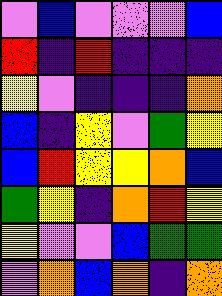[["violet", "blue", "violet", "violet", "violet", "blue"], ["red", "indigo", "red", "indigo", "indigo", "indigo"], ["yellow", "violet", "indigo", "indigo", "indigo", "orange"], ["blue", "indigo", "yellow", "violet", "green", "yellow"], ["blue", "red", "yellow", "yellow", "orange", "blue"], ["green", "yellow", "indigo", "orange", "red", "yellow"], ["yellow", "violet", "violet", "blue", "green", "green"], ["violet", "orange", "blue", "orange", "indigo", "orange"]]